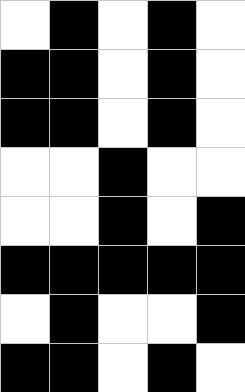[["white", "black", "white", "black", "white"], ["black", "black", "white", "black", "white"], ["black", "black", "white", "black", "white"], ["white", "white", "black", "white", "white"], ["white", "white", "black", "white", "black"], ["black", "black", "black", "black", "black"], ["white", "black", "white", "white", "black"], ["black", "black", "white", "black", "white"]]